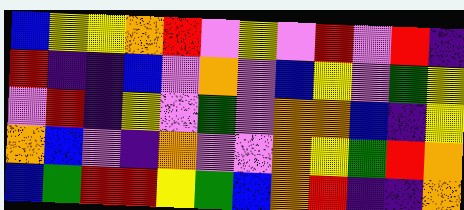[["blue", "yellow", "yellow", "orange", "red", "violet", "yellow", "violet", "red", "violet", "red", "indigo"], ["red", "indigo", "indigo", "blue", "violet", "orange", "violet", "blue", "yellow", "violet", "green", "yellow"], ["violet", "red", "indigo", "yellow", "violet", "green", "violet", "orange", "orange", "blue", "indigo", "yellow"], ["orange", "blue", "violet", "indigo", "orange", "violet", "violet", "orange", "yellow", "green", "red", "orange"], ["blue", "green", "red", "red", "yellow", "green", "blue", "orange", "red", "indigo", "indigo", "orange"]]